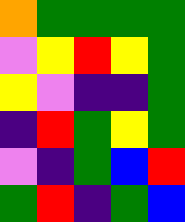[["orange", "green", "green", "green", "green"], ["violet", "yellow", "red", "yellow", "green"], ["yellow", "violet", "indigo", "indigo", "green"], ["indigo", "red", "green", "yellow", "green"], ["violet", "indigo", "green", "blue", "red"], ["green", "red", "indigo", "green", "blue"]]